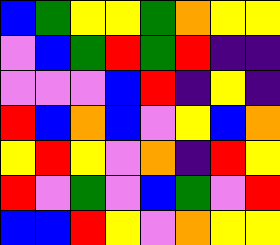[["blue", "green", "yellow", "yellow", "green", "orange", "yellow", "yellow"], ["violet", "blue", "green", "red", "green", "red", "indigo", "indigo"], ["violet", "violet", "violet", "blue", "red", "indigo", "yellow", "indigo"], ["red", "blue", "orange", "blue", "violet", "yellow", "blue", "orange"], ["yellow", "red", "yellow", "violet", "orange", "indigo", "red", "yellow"], ["red", "violet", "green", "violet", "blue", "green", "violet", "red"], ["blue", "blue", "red", "yellow", "violet", "orange", "yellow", "yellow"]]